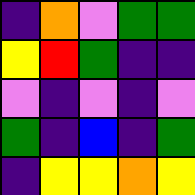[["indigo", "orange", "violet", "green", "green"], ["yellow", "red", "green", "indigo", "indigo"], ["violet", "indigo", "violet", "indigo", "violet"], ["green", "indigo", "blue", "indigo", "green"], ["indigo", "yellow", "yellow", "orange", "yellow"]]